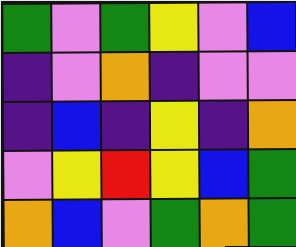[["green", "violet", "green", "yellow", "violet", "blue"], ["indigo", "violet", "orange", "indigo", "violet", "violet"], ["indigo", "blue", "indigo", "yellow", "indigo", "orange"], ["violet", "yellow", "red", "yellow", "blue", "green"], ["orange", "blue", "violet", "green", "orange", "green"]]